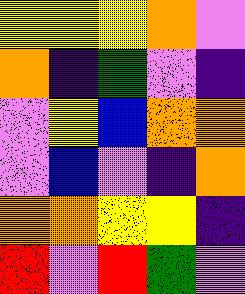[["yellow", "yellow", "yellow", "orange", "violet"], ["orange", "indigo", "green", "violet", "indigo"], ["violet", "yellow", "blue", "orange", "orange"], ["violet", "blue", "violet", "indigo", "orange"], ["orange", "orange", "yellow", "yellow", "indigo"], ["red", "violet", "red", "green", "violet"]]